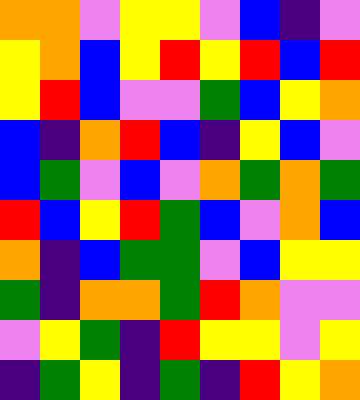[["orange", "orange", "violet", "yellow", "yellow", "violet", "blue", "indigo", "violet"], ["yellow", "orange", "blue", "yellow", "red", "yellow", "red", "blue", "red"], ["yellow", "red", "blue", "violet", "violet", "green", "blue", "yellow", "orange"], ["blue", "indigo", "orange", "red", "blue", "indigo", "yellow", "blue", "violet"], ["blue", "green", "violet", "blue", "violet", "orange", "green", "orange", "green"], ["red", "blue", "yellow", "red", "green", "blue", "violet", "orange", "blue"], ["orange", "indigo", "blue", "green", "green", "violet", "blue", "yellow", "yellow"], ["green", "indigo", "orange", "orange", "green", "red", "orange", "violet", "violet"], ["violet", "yellow", "green", "indigo", "red", "yellow", "yellow", "violet", "yellow"], ["indigo", "green", "yellow", "indigo", "green", "indigo", "red", "yellow", "orange"]]